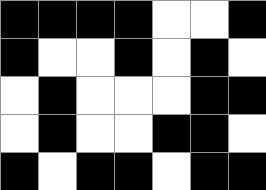[["black", "black", "black", "black", "white", "white", "black"], ["black", "white", "white", "black", "white", "black", "white"], ["white", "black", "white", "white", "white", "black", "black"], ["white", "black", "white", "white", "black", "black", "white"], ["black", "white", "black", "black", "white", "black", "black"]]